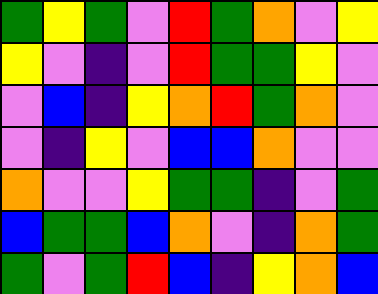[["green", "yellow", "green", "violet", "red", "green", "orange", "violet", "yellow"], ["yellow", "violet", "indigo", "violet", "red", "green", "green", "yellow", "violet"], ["violet", "blue", "indigo", "yellow", "orange", "red", "green", "orange", "violet"], ["violet", "indigo", "yellow", "violet", "blue", "blue", "orange", "violet", "violet"], ["orange", "violet", "violet", "yellow", "green", "green", "indigo", "violet", "green"], ["blue", "green", "green", "blue", "orange", "violet", "indigo", "orange", "green"], ["green", "violet", "green", "red", "blue", "indigo", "yellow", "orange", "blue"]]